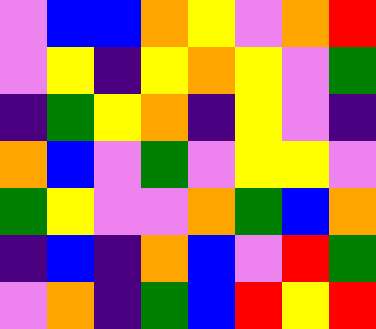[["violet", "blue", "blue", "orange", "yellow", "violet", "orange", "red"], ["violet", "yellow", "indigo", "yellow", "orange", "yellow", "violet", "green"], ["indigo", "green", "yellow", "orange", "indigo", "yellow", "violet", "indigo"], ["orange", "blue", "violet", "green", "violet", "yellow", "yellow", "violet"], ["green", "yellow", "violet", "violet", "orange", "green", "blue", "orange"], ["indigo", "blue", "indigo", "orange", "blue", "violet", "red", "green"], ["violet", "orange", "indigo", "green", "blue", "red", "yellow", "red"]]